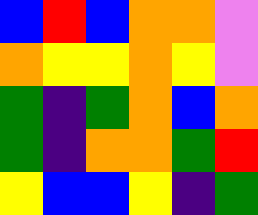[["blue", "red", "blue", "orange", "orange", "violet"], ["orange", "yellow", "yellow", "orange", "yellow", "violet"], ["green", "indigo", "green", "orange", "blue", "orange"], ["green", "indigo", "orange", "orange", "green", "red"], ["yellow", "blue", "blue", "yellow", "indigo", "green"]]